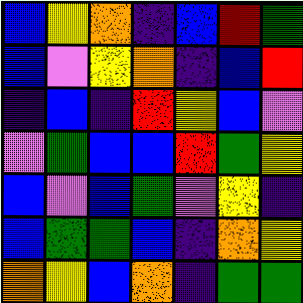[["blue", "yellow", "orange", "indigo", "blue", "red", "green"], ["blue", "violet", "yellow", "orange", "indigo", "blue", "red"], ["indigo", "blue", "indigo", "red", "yellow", "blue", "violet"], ["violet", "green", "blue", "blue", "red", "green", "yellow"], ["blue", "violet", "blue", "green", "violet", "yellow", "indigo"], ["blue", "green", "green", "blue", "indigo", "orange", "yellow"], ["orange", "yellow", "blue", "orange", "indigo", "green", "green"]]